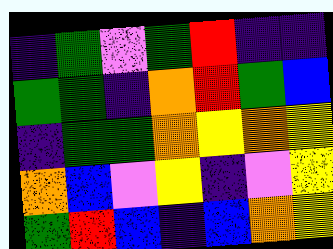[["indigo", "green", "violet", "green", "red", "indigo", "indigo"], ["green", "green", "indigo", "orange", "red", "green", "blue"], ["indigo", "green", "green", "orange", "yellow", "orange", "yellow"], ["orange", "blue", "violet", "yellow", "indigo", "violet", "yellow"], ["green", "red", "blue", "indigo", "blue", "orange", "yellow"]]